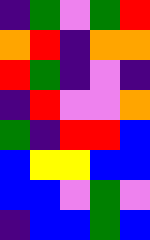[["indigo", "green", "violet", "green", "red"], ["orange", "red", "indigo", "orange", "orange"], ["red", "green", "indigo", "violet", "indigo"], ["indigo", "red", "violet", "violet", "orange"], ["green", "indigo", "red", "red", "blue"], ["blue", "yellow", "yellow", "blue", "blue"], ["blue", "blue", "violet", "green", "violet"], ["indigo", "blue", "blue", "green", "blue"]]